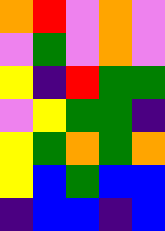[["orange", "red", "violet", "orange", "violet"], ["violet", "green", "violet", "orange", "violet"], ["yellow", "indigo", "red", "green", "green"], ["violet", "yellow", "green", "green", "indigo"], ["yellow", "green", "orange", "green", "orange"], ["yellow", "blue", "green", "blue", "blue"], ["indigo", "blue", "blue", "indigo", "blue"]]